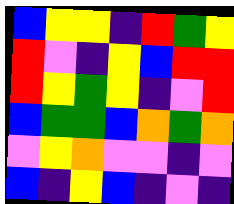[["blue", "yellow", "yellow", "indigo", "red", "green", "yellow"], ["red", "violet", "indigo", "yellow", "blue", "red", "red"], ["red", "yellow", "green", "yellow", "indigo", "violet", "red"], ["blue", "green", "green", "blue", "orange", "green", "orange"], ["violet", "yellow", "orange", "violet", "violet", "indigo", "violet"], ["blue", "indigo", "yellow", "blue", "indigo", "violet", "indigo"]]